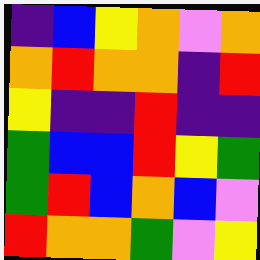[["indigo", "blue", "yellow", "orange", "violet", "orange"], ["orange", "red", "orange", "orange", "indigo", "red"], ["yellow", "indigo", "indigo", "red", "indigo", "indigo"], ["green", "blue", "blue", "red", "yellow", "green"], ["green", "red", "blue", "orange", "blue", "violet"], ["red", "orange", "orange", "green", "violet", "yellow"]]